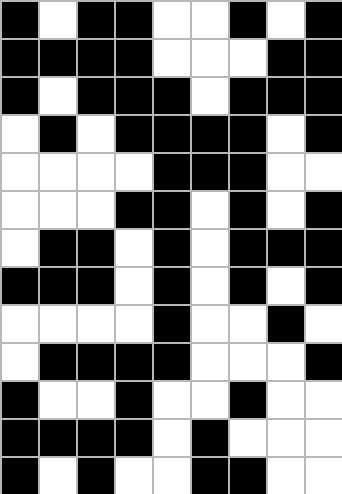[["black", "white", "black", "black", "white", "white", "black", "white", "black"], ["black", "black", "black", "black", "white", "white", "white", "black", "black"], ["black", "white", "black", "black", "black", "white", "black", "black", "black"], ["white", "black", "white", "black", "black", "black", "black", "white", "black"], ["white", "white", "white", "white", "black", "black", "black", "white", "white"], ["white", "white", "white", "black", "black", "white", "black", "white", "black"], ["white", "black", "black", "white", "black", "white", "black", "black", "black"], ["black", "black", "black", "white", "black", "white", "black", "white", "black"], ["white", "white", "white", "white", "black", "white", "white", "black", "white"], ["white", "black", "black", "black", "black", "white", "white", "white", "black"], ["black", "white", "white", "black", "white", "white", "black", "white", "white"], ["black", "black", "black", "black", "white", "black", "white", "white", "white"], ["black", "white", "black", "white", "white", "black", "black", "white", "white"]]